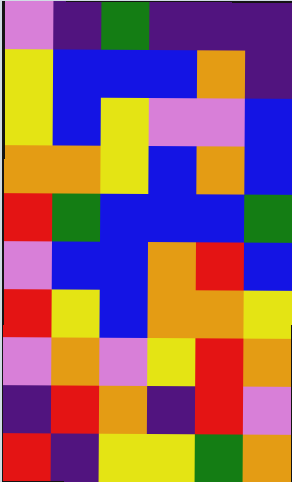[["violet", "indigo", "green", "indigo", "indigo", "indigo"], ["yellow", "blue", "blue", "blue", "orange", "indigo"], ["yellow", "blue", "yellow", "violet", "violet", "blue"], ["orange", "orange", "yellow", "blue", "orange", "blue"], ["red", "green", "blue", "blue", "blue", "green"], ["violet", "blue", "blue", "orange", "red", "blue"], ["red", "yellow", "blue", "orange", "orange", "yellow"], ["violet", "orange", "violet", "yellow", "red", "orange"], ["indigo", "red", "orange", "indigo", "red", "violet"], ["red", "indigo", "yellow", "yellow", "green", "orange"]]